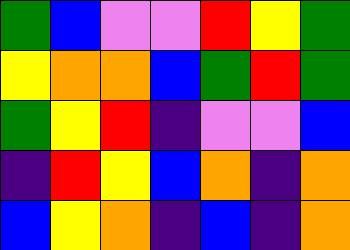[["green", "blue", "violet", "violet", "red", "yellow", "green"], ["yellow", "orange", "orange", "blue", "green", "red", "green"], ["green", "yellow", "red", "indigo", "violet", "violet", "blue"], ["indigo", "red", "yellow", "blue", "orange", "indigo", "orange"], ["blue", "yellow", "orange", "indigo", "blue", "indigo", "orange"]]